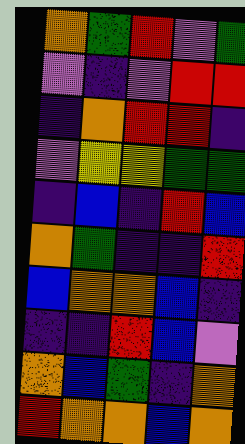[["orange", "green", "red", "violet", "green"], ["violet", "indigo", "violet", "red", "red"], ["indigo", "orange", "red", "red", "indigo"], ["violet", "yellow", "yellow", "green", "green"], ["indigo", "blue", "indigo", "red", "blue"], ["orange", "green", "indigo", "indigo", "red"], ["blue", "orange", "orange", "blue", "indigo"], ["indigo", "indigo", "red", "blue", "violet"], ["orange", "blue", "green", "indigo", "orange"], ["red", "orange", "orange", "blue", "orange"]]